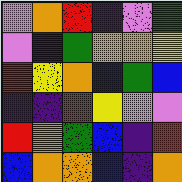[["violet", "orange", "red", "indigo", "violet", "green"], ["violet", "indigo", "green", "orange", "orange", "yellow"], ["red", "yellow", "orange", "blue", "green", "blue"], ["indigo", "indigo", "red", "yellow", "violet", "violet"], ["red", "orange", "green", "blue", "indigo", "red"], ["blue", "orange", "orange", "blue", "indigo", "orange"]]